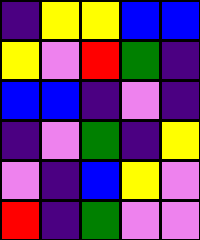[["indigo", "yellow", "yellow", "blue", "blue"], ["yellow", "violet", "red", "green", "indigo"], ["blue", "blue", "indigo", "violet", "indigo"], ["indigo", "violet", "green", "indigo", "yellow"], ["violet", "indigo", "blue", "yellow", "violet"], ["red", "indigo", "green", "violet", "violet"]]